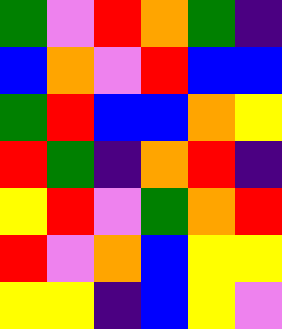[["green", "violet", "red", "orange", "green", "indigo"], ["blue", "orange", "violet", "red", "blue", "blue"], ["green", "red", "blue", "blue", "orange", "yellow"], ["red", "green", "indigo", "orange", "red", "indigo"], ["yellow", "red", "violet", "green", "orange", "red"], ["red", "violet", "orange", "blue", "yellow", "yellow"], ["yellow", "yellow", "indigo", "blue", "yellow", "violet"]]